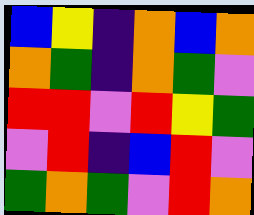[["blue", "yellow", "indigo", "orange", "blue", "orange"], ["orange", "green", "indigo", "orange", "green", "violet"], ["red", "red", "violet", "red", "yellow", "green"], ["violet", "red", "indigo", "blue", "red", "violet"], ["green", "orange", "green", "violet", "red", "orange"]]